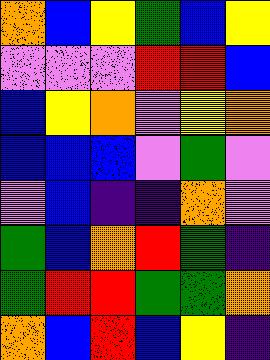[["orange", "blue", "yellow", "green", "blue", "yellow"], ["violet", "violet", "violet", "red", "red", "blue"], ["blue", "yellow", "orange", "violet", "yellow", "orange"], ["blue", "blue", "blue", "violet", "green", "violet"], ["violet", "blue", "indigo", "indigo", "orange", "violet"], ["green", "blue", "orange", "red", "green", "indigo"], ["green", "red", "red", "green", "green", "orange"], ["orange", "blue", "red", "blue", "yellow", "indigo"]]